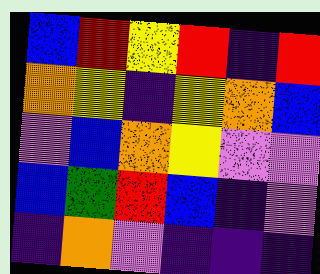[["blue", "red", "yellow", "red", "indigo", "red"], ["orange", "yellow", "indigo", "yellow", "orange", "blue"], ["violet", "blue", "orange", "yellow", "violet", "violet"], ["blue", "green", "red", "blue", "indigo", "violet"], ["indigo", "orange", "violet", "indigo", "indigo", "indigo"]]